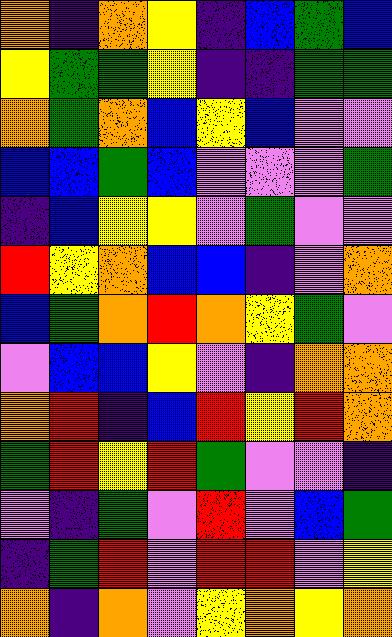[["orange", "indigo", "orange", "yellow", "indigo", "blue", "green", "blue"], ["yellow", "green", "green", "yellow", "indigo", "indigo", "green", "green"], ["orange", "green", "orange", "blue", "yellow", "blue", "violet", "violet"], ["blue", "blue", "green", "blue", "violet", "violet", "violet", "green"], ["indigo", "blue", "yellow", "yellow", "violet", "green", "violet", "violet"], ["red", "yellow", "orange", "blue", "blue", "indigo", "violet", "orange"], ["blue", "green", "orange", "red", "orange", "yellow", "green", "violet"], ["violet", "blue", "blue", "yellow", "violet", "indigo", "orange", "orange"], ["orange", "red", "indigo", "blue", "red", "yellow", "red", "orange"], ["green", "red", "yellow", "red", "green", "violet", "violet", "indigo"], ["violet", "indigo", "green", "violet", "red", "violet", "blue", "green"], ["indigo", "green", "red", "violet", "red", "red", "violet", "yellow"], ["orange", "indigo", "orange", "violet", "yellow", "orange", "yellow", "orange"]]